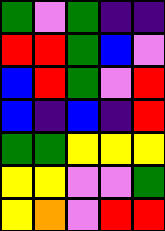[["green", "violet", "green", "indigo", "indigo"], ["red", "red", "green", "blue", "violet"], ["blue", "red", "green", "violet", "red"], ["blue", "indigo", "blue", "indigo", "red"], ["green", "green", "yellow", "yellow", "yellow"], ["yellow", "yellow", "violet", "violet", "green"], ["yellow", "orange", "violet", "red", "red"]]